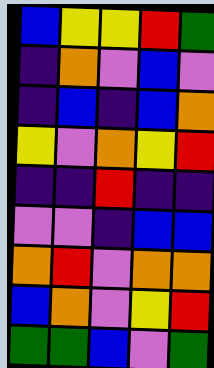[["blue", "yellow", "yellow", "red", "green"], ["indigo", "orange", "violet", "blue", "violet"], ["indigo", "blue", "indigo", "blue", "orange"], ["yellow", "violet", "orange", "yellow", "red"], ["indigo", "indigo", "red", "indigo", "indigo"], ["violet", "violet", "indigo", "blue", "blue"], ["orange", "red", "violet", "orange", "orange"], ["blue", "orange", "violet", "yellow", "red"], ["green", "green", "blue", "violet", "green"]]